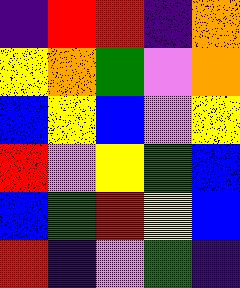[["indigo", "red", "red", "indigo", "orange"], ["yellow", "orange", "green", "violet", "orange"], ["blue", "yellow", "blue", "violet", "yellow"], ["red", "violet", "yellow", "green", "blue"], ["blue", "green", "red", "yellow", "blue"], ["red", "indigo", "violet", "green", "indigo"]]